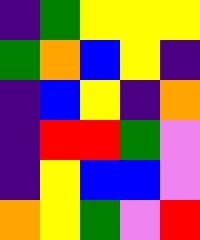[["indigo", "green", "yellow", "yellow", "yellow"], ["green", "orange", "blue", "yellow", "indigo"], ["indigo", "blue", "yellow", "indigo", "orange"], ["indigo", "red", "red", "green", "violet"], ["indigo", "yellow", "blue", "blue", "violet"], ["orange", "yellow", "green", "violet", "red"]]